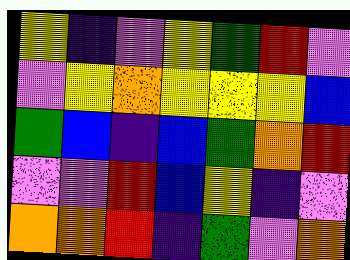[["yellow", "indigo", "violet", "yellow", "green", "red", "violet"], ["violet", "yellow", "orange", "yellow", "yellow", "yellow", "blue"], ["green", "blue", "indigo", "blue", "green", "orange", "red"], ["violet", "violet", "red", "blue", "yellow", "indigo", "violet"], ["orange", "orange", "red", "indigo", "green", "violet", "orange"]]